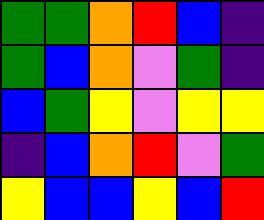[["green", "green", "orange", "red", "blue", "indigo"], ["green", "blue", "orange", "violet", "green", "indigo"], ["blue", "green", "yellow", "violet", "yellow", "yellow"], ["indigo", "blue", "orange", "red", "violet", "green"], ["yellow", "blue", "blue", "yellow", "blue", "red"]]